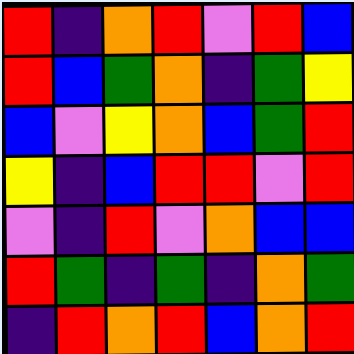[["red", "indigo", "orange", "red", "violet", "red", "blue"], ["red", "blue", "green", "orange", "indigo", "green", "yellow"], ["blue", "violet", "yellow", "orange", "blue", "green", "red"], ["yellow", "indigo", "blue", "red", "red", "violet", "red"], ["violet", "indigo", "red", "violet", "orange", "blue", "blue"], ["red", "green", "indigo", "green", "indigo", "orange", "green"], ["indigo", "red", "orange", "red", "blue", "orange", "red"]]